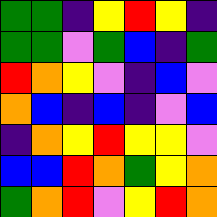[["green", "green", "indigo", "yellow", "red", "yellow", "indigo"], ["green", "green", "violet", "green", "blue", "indigo", "green"], ["red", "orange", "yellow", "violet", "indigo", "blue", "violet"], ["orange", "blue", "indigo", "blue", "indigo", "violet", "blue"], ["indigo", "orange", "yellow", "red", "yellow", "yellow", "violet"], ["blue", "blue", "red", "orange", "green", "yellow", "orange"], ["green", "orange", "red", "violet", "yellow", "red", "orange"]]